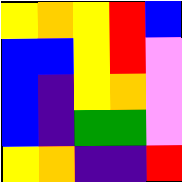[["yellow", "orange", "yellow", "red", "blue"], ["blue", "blue", "yellow", "red", "violet"], ["blue", "indigo", "yellow", "orange", "violet"], ["blue", "indigo", "green", "green", "violet"], ["yellow", "orange", "indigo", "indigo", "red"]]